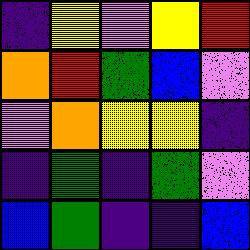[["indigo", "yellow", "violet", "yellow", "red"], ["orange", "red", "green", "blue", "violet"], ["violet", "orange", "yellow", "yellow", "indigo"], ["indigo", "green", "indigo", "green", "violet"], ["blue", "green", "indigo", "indigo", "blue"]]